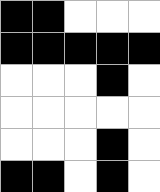[["black", "black", "white", "white", "white"], ["black", "black", "black", "black", "black"], ["white", "white", "white", "black", "white"], ["white", "white", "white", "white", "white"], ["white", "white", "white", "black", "white"], ["black", "black", "white", "black", "white"]]